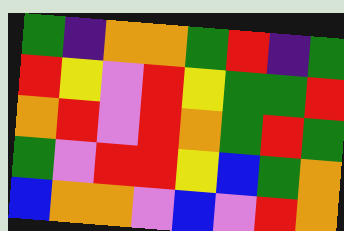[["green", "indigo", "orange", "orange", "green", "red", "indigo", "green"], ["red", "yellow", "violet", "red", "yellow", "green", "green", "red"], ["orange", "red", "violet", "red", "orange", "green", "red", "green"], ["green", "violet", "red", "red", "yellow", "blue", "green", "orange"], ["blue", "orange", "orange", "violet", "blue", "violet", "red", "orange"]]